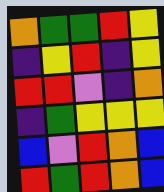[["orange", "green", "green", "red", "yellow"], ["indigo", "yellow", "red", "indigo", "yellow"], ["red", "red", "violet", "indigo", "orange"], ["indigo", "green", "yellow", "yellow", "yellow"], ["blue", "violet", "red", "orange", "blue"], ["red", "green", "red", "orange", "blue"]]